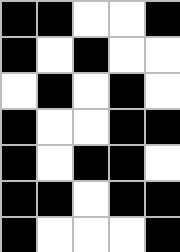[["black", "black", "white", "white", "black"], ["black", "white", "black", "white", "white"], ["white", "black", "white", "black", "white"], ["black", "white", "white", "black", "black"], ["black", "white", "black", "black", "white"], ["black", "black", "white", "black", "black"], ["black", "white", "white", "white", "black"]]